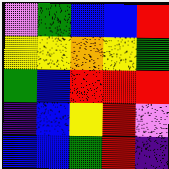[["violet", "green", "blue", "blue", "red"], ["yellow", "yellow", "orange", "yellow", "green"], ["green", "blue", "red", "red", "red"], ["indigo", "blue", "yellow", "red", "violet"], ["blue", "blue", "green", "red", "indigo"]]